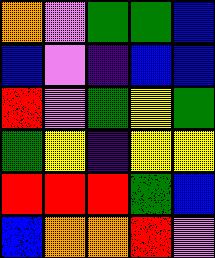[["orange", "violet", "green", "green", "blue"], ["blue", "violet", "indigo", "blue", "blue"], ["red", "violet", "green", "yellow", "green"], ["green", "yellow", "indigo", "yellow", "yellow"], ["red", "red", "red", "green", "blue"], ["blue", "orange", "orange", "red", "violet"]]